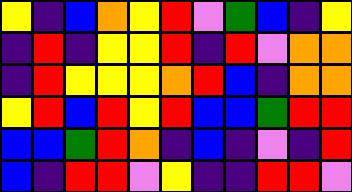[["yellow", "indigo", "blue", "orange", "yellow", "red", "violet", "green", "blue", "indigo", "yellow"], ["indigo", "red", "indigo", "yellow", "yellow", "red", "indigo", "red", "violet", "orange", "orange"], ["indigo", "red", "yellow", "yellow", "yellow", "orange", "red", "blue", "indigo", "orange", "orange"], ["yellow", "red", "blue", "red", "yellow", "red", "blue", "blue", "green", "red", "red"], ["blue", "blue", "green", "red", "orange", "indigo", "blue", "indigo", "violet", "indigo", "red"], ["blue", "indigo", "red", "red", "violet", "yellow", "indigo", "indigo", "red", "red", "violet"]]